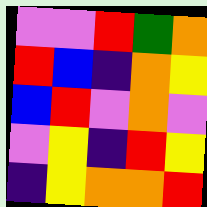[["violet", "violet", "red", "green", "orange"], ["red", "blue", "indigo", "orange", "yellow"], ["blue", "red", "violet", "orange", "violet"], ["violet", "yellow", "indigo", "red", "yellow"], ["indigo", "yellow", "orange", "orange", "red"]]